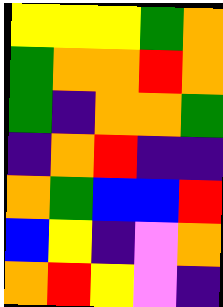[["yellow", "yellow", "yellow", "green", "orange"], ["green", "orange", "orange", "red", "orange"], ["green", "indigo", "orange", "orange", "green"], ["indigo", "orange", "red", "indigo", "indigo"], ["orange", "green", "blue", "blue", "red"], ["blue", "yellow", "indigo", "violet", "orange"], ["orange", "red", "yellow", "violet", "indigo"]]